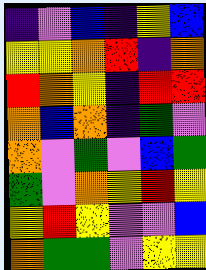[["indigo", "violet", "blue", "indigo", "yellow", "blue"], ["yellow", "yellow", "orange", "red", "indigo", "orange"], ["red", "orange", "yellow", "indigo", "red", "red"], ["orange", "blue", "orange", "indigo", "green", "violet"], ["orange", "violet", "green", "violet", "blue", "green"], ["green", "violet", "orange", "yellow", "red", "yellow"], ["yellow", "red", "yellow", "violet", "violet", "blue"], ["orange", "green", "green", "violet", "yellow", "yellow"]]